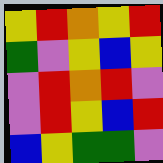[["yellow", "red", "orange", "yellow", "red"], ["green", "violet", "yellow", "blue", "yellow"], ["violet", "red", "orange", "red", "violet"], ["violet", "red", "yellow", "blue", "red"], ["blue", "yellow", "green", "green", "violet"]]